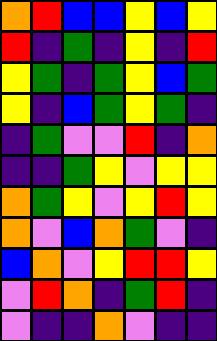[["orange", "red", "blue", "blue", "yellow", "blue", "yellow"], ["red", "indigo", "green", "indigo", "yellow", "indigo", "red"], ["yellow", "green", "indigo", "green", "yellow", "blue", "green"], ["yellow", "indigo", "blue", "green", "yellow", "green", "indigo"], ["indigo", "green", "violet", "violet", "red", "indigo", "orange"], ["indigo", "indigo", "green", "yellow", "violet", "yellow", "yellow"], ["orange", "green", "yellow", "violet", "yellow", "red", "yellow"], ["orange", "violet", "blue", "orange", "green", "violet", "indigo"], ["blue", "orange", "violet", "yellow", "red", "red", "yellow"], ["violet", "red", "orange", "indigo", "green", "red", "indigo"], ["violet", "indigo", "indigo", "orange", "violet", "indigo", "indigo"]]